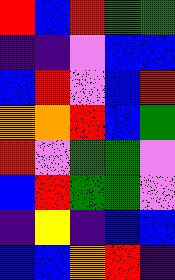[["red", "blue", "red", "green", "green"], ["indigo", "indigo", "violet", "blue", "blue"], ["blue", "red", "violet", "blue", "red"], ["orange", "orange", "red", "blue", "green"], ["red", "violet", "green", "green", "violet"], ["blue", "red", "green", "green", "violet"], ["indigo", "yellow", "indigo", "blue", "blue"], ["blue", "blue", "orange", "red", "indigo"]]